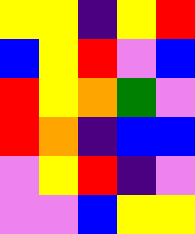[["yellow", "yellow", "indigo", "yellow", "red"], ["blue", "yellow", "red", "violet", "blue"], ["red", "yellow", "orange", "green", "violet"], ["red", "orange", "indigo", "blue", "blue"], ["violet", "yellow", "red", "indigo", "violet"], ["violet", "violet", "blue", "yellow", "yellow"]]